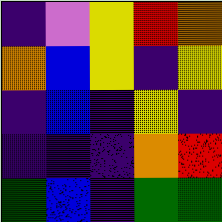[["indigo", "violet", "yellow", "red", "orange"], ["orange", "blue", "yellow", "indigo", "yellow"], ["indigo", "blue", "indigo", "yellow", "indigo"], ["indigo", "indigo", "indigo", "orange", "red"], ["green", "blue", "indigo", "green", "green"]]